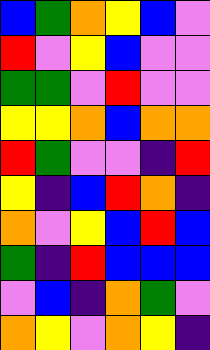[["blue", "green", "orange", "yellow", "blue", "violet"], ["red", "violet", "yellow", "blue", "violet", "violet"], ["green", "green", "violet", "red", "violet", "violet"], ["yellow", "yellow", "orange", "blue", "orange", "orange"], ["red", "green", "violet", "violet", "indigo", "red"], ["yellow", "indigo", "blue", "red", "orange", "indigo"], ["orange", "violet", "yellow", "blue", "red", "blue"], ["green", "indigo", "red", "blue", "blue", "blue"], ["violet", "blue", "indigo", "orange", "green", "violet"], ["orange", "yellow", "violet", "orange", "yellow", "indigo"]]